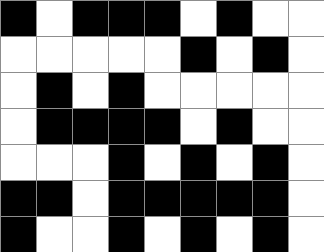[["black", "white", "black", "black", "black", "white", "black", "white", "white"], ["white", "white", "white", "white", "white", "black", "white", "black", "white"], ["white", "black", "white", "black", "white", "white", "white", "white", "white"], ["white", "black", "black", "black", "black", "white", "black", "white", "white"], ["white", "white", "white", "black", "white", "black", "white", "black", "white"], ["black", "black", "white", "black", "black", "black", "black", "black", "white"], ["black", "white", "white", "black", "white", "black", "white", "black", "white"]]